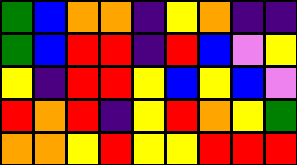[["green", "blue", "orange", "orange", "indigo", "yellow", "orange", "indigo", "indigo"], ["green", "blue", "red", "red", "indigo", "red", "blue", "violet", "yellow"], ["yellow", "indigo", "red", "red", "yellow", "blue", "yellow", "blue", "violet"], ["red", "orange", "red", "indigo", "yellow", "red", "orange", "yellow", "green"], ["orange", "orange", "yellow", "red", "yellow", "yellow", "red", "red", "red"]]